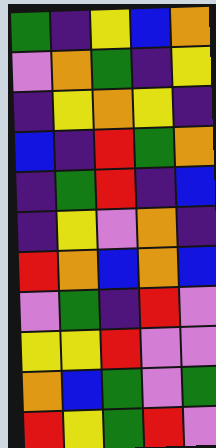[["green", "indigo", "yellow", "blue", "orange"], ["violet", "orange", "green", "indigo", "yellow"], ["indigo", "yellow", "orange", "yellow", "indigo"], ["blue", "indigo", "red", "green", "orange"], ["indigo", "green", "red", "indigo", "blue"], ["indigo", "yellow", "violet", "orange", "indigo"], ["red", "orange", "blue", "orange", "blue"], ["violet", "green", "indigo", "red", "violet"], ["yellow", "yellow", "red", "violet", "violet"], ["orange", "blue", "green", "violet", "green"], ["red", "yellow", "green", "red", "violet"]]